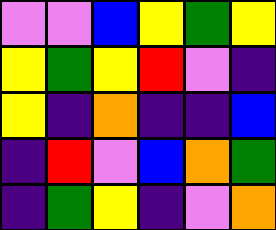[["violet", "violet", "blue", "yellow", "green", "yellow"], ["yellow", "green", "yellow", "red", "violet", "indigo"], ["yellow", "indigo", "orange", "indigo", "indigo", "blue"], ["indigo", "red", "violet", "blue", "orange", "green"], ["indigo", "green", "yellow", "indigo", "violet", "orange"]]